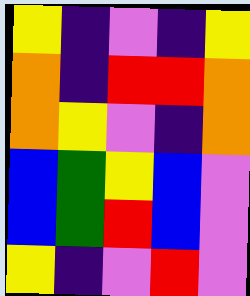[["yellow", "indigo", "violet", "indigo", "yellow"], ["orange", "indigo", "red", "red", "orange"], ["orange", "yellow", "violet", "indigo", "orange"], ["blue", "green", "yellow", "blue", "violet"], ["blue", "green", "red", "blue", "violet"], ["yellow", "indigo", "violet", "red", "violet"]]